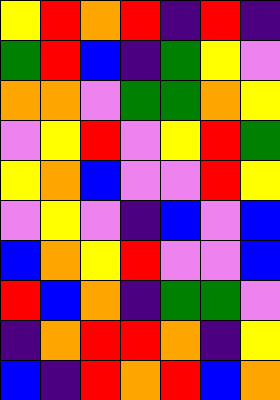[["yellow", "red", "orange", "red", "indigo", "red", "indigo"], ["green", "red", "blue", "indigo", "green", "yellow", "violet"], ["orange", "orange", "violet", "green", "green", "orange", "yellow"], ["violet", "yellow", "red", "violet", "yellow", "red", "green"], ["yellow", "orange", "blue", "violet", "violet", "red", "yellow"], ["violet", "yellow", "violet", "indigo", "blue", "violet", "blue"], ["blue", "orange", "yellow", "red", "violet", "violet", "blue"], ["red", "blue", "orange", "indigo", "green", "green", "violet"], ["indigo", "orange", "red", "red", "orange", "indigo", "yellow"], ["blue", "indigo", "red", "orange", "red", "blue", "orange"]]